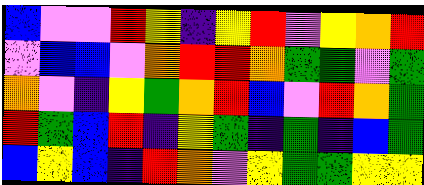[["blue", "violet", "violet", "red", "yellow", "indigo", "yellow", "red", "violet", "yellow", "orange", "red"], ["violet", "blue", "blue", "violet", "orange", "red", "red", "orange", "green", "green", "violet", "green"], ["orange", "violet", "indigo", "yellow", "green", "orange", "red", "blue", "violet", "red", "orange", "green"], ["red", "green", "blue", "red", "indigo", "yellow", "green", "indigo", "green", "indigo", "blue", "green"], ["blue", "yellow", "blue", "indigo", "red", "orange", "violet", "yellow", "green", "green", "yellow", "yellow"]]